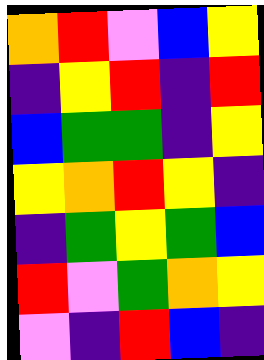[["orange", "red", "violet", "blue", "yellow"], ["indigo", "yellow", "red", "indigo", "red"], ["blue", "green", "green", "indigo", "yellow"], ["yellow", "orange", "red", "yellow", "indigo"], ["indigo", "green", "yellow", "green", "blue"], ["red", "violet", "green", "orange", "yellow"], ["violet", "indigo", "red", "blue", "indigo"]]